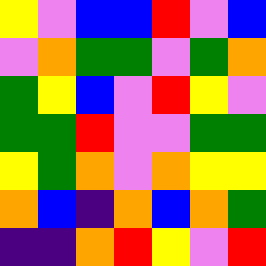[["yellow", "violet", "blue", "blue", "red", "violet", "blue"], ["violet", "orange", "green", "green", "violet", "green", "orange"], ["green", "yellow", "blue", "violet", "red", "yellow", "violet"], ["green", "green", "red", "violet", "violet", "green", "green"], ["yellow", "green", "orange", "violet", "orange", "yellow", "yellow"], ["orange", "blue", "indigo", "orange", "blue", "orange", "green"], ["indigo", "indigo", "orange", "red", "yellow", "violet", "red"]]